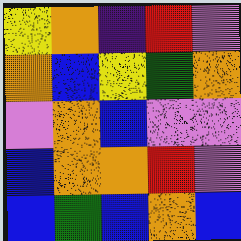[["yellow", "orange", "indigo", "red", "violet"], ["orange", "blue", "yellow", "green", "orange"], ["violet", "orange", "blue", "violet", "violet"], ["blue", "orange", "orange", "red", "violet"], ["blue", "green", "blue", "orange", "blue"]]